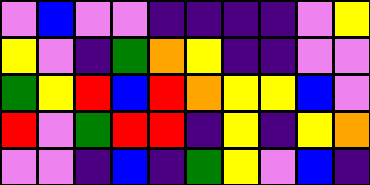[["violet", "blue", "violet", "violet", "indigo", "indigo", "indigo", "indigo", "violet", "yellow"], ["yellow", "violet", "indigo", "green", "orange", "yellow", "indigo", "indigo", "violet", "violet"], ["green", "yellow", "red", "blue", "red", "orange", "yellow", "yellow", "blue", "violet"], ["red", "violet", "green", "red", "red", "indigo", "yellow", "indigo", "yellow", "orange"], ["violet", "violet", "indigo", "blue", "indigo", "green", "yellow", "violet", "blue", "indigo"]]